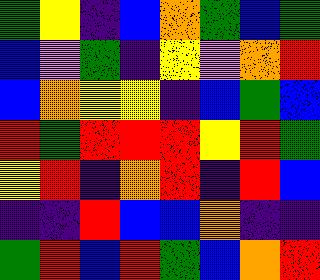[["green", "yellow", "indigo", "blue", "orange", "green", "blue", "green"], ["blue", "violet", "green", "indigo", "yellow", "violet", "orange", "red"], ["blue", "orange", "yellow", "yellow", "indigo", "blue", "green", "blue"], ["red", "green", "red", "red", "red", "yellow", "red", "green"], ["yellow", "red", "indigo", "orange", "red", "indigo", "red", "blue"], ["indigo", "indigo", "red", "blue", "blue", "orange", "indigo", "indigo"], ["green", "red", "blue", "red", "green", "blue", "orange", "red"]]